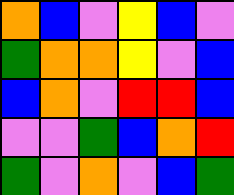[["orange", "blue", "violet", "yellow", "blue", "violet"], ["green", "orange", "orange", "yellow", "violet", "blue"], ["blue", "orange", "violet", "red", "red", "blue"], ["violet", "violet", "green", "blue", "orange", "red"], ["green", "violet", "orange", "violet", "blue", "green"]]